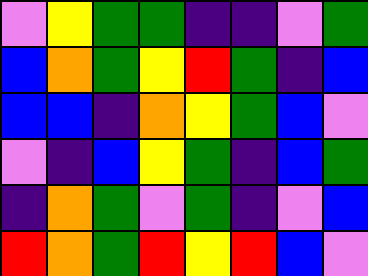[["violet", "yellow", "green", "green", "indigo", "indigo", "violet", "green"], ["blue", "orange", "green", "yellow", "red", "green", "indigo", "blue"], ["blue", "blue", "indigo", "orange", "yellow", "green", "blue", "violet"], ["violet", "indigo", "blue", "yellow", "green", "indigo", "blue", "green"], ["indigo", "orange", "green", "violet", "green", "indigo", "violet", "blue"], ["red", "orange", "green", "red", "yellow", "red", "blue", "violet"]]